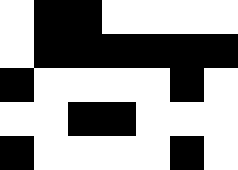[["white", "black", "black", "white", "white", "white", "white"], ["white", "black", "black", "black", "black", "black", "black"], ["black", "white", "white", "white", "white", "black", "white"], ["white", "white", "black", "black", "white", "white", "white"], ["black", "white", "white", "white", "white", "black", "white"]]